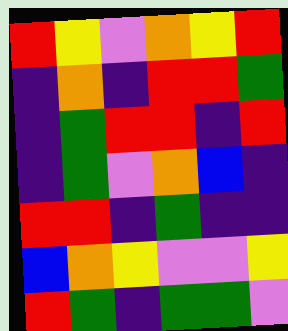[["red", "yellow", "violet", "orange", "yellow", "red"], ["indigo", "orange", "indigo", "red", "red", "green"], ["indigo", "green", "red", "red", "indigo", "red"], ["indigo", "green", "violet", "orange", "blue", "indigo"], ["red", "red", "indigo", "green", "indigo", "indigo"], ["blue", "orange", "yellow", "violet", "violet", "yellow"], ["red", "green", "indigo", "green", "green", "violet"]]